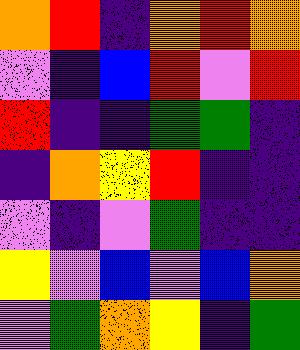[["orange", "red", "indigo", "orange", "red", "orange"], ["violet", "indigo", "blue", "red", "violet", "red"], ["red", "indigo", "indigo", "green", "green", "indigo"], ["indigo", "orange", "yellow", "red", "indigo", "indigo"], ["violet", "indigo", "violet", "green", "indigo", "indigo"], ["yellow", "violet", "blue", "violet", "blue", "orange"], ["violet", "green", "orange", "yellow", "indigo", "green"]]